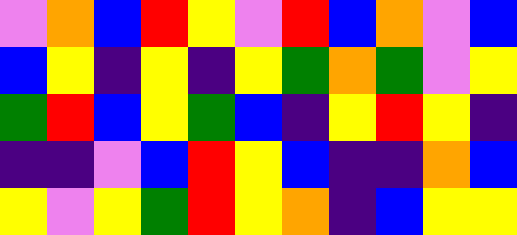[["violet", "orange", "blue", "red", "yellow", "violet", "red", "blue", "orange", "violet", "blue"], ["blue", "yellow", "indigo", "yellow", "indigo", "yellow", "green", "orange", "green", "violet", "yellow"], ["green", "red", "blue", "yellow", "green", "blue", "indigo", "yellow", "red", "yellow", "indigo"], ["indigo", "indigo", "violet", "blue", "red", "yellow", "blue", "indigo", "indigo", "orange", "blue"], ["yellow", "violet", "yellow", "green", "red", "yellow", "orange", "indigo", "blue", "yellow", "yellow"]]